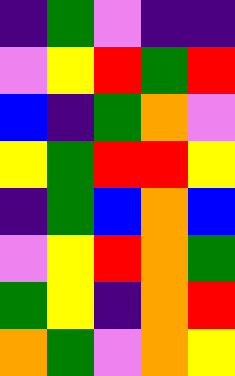[["indigo", "green", "violet", "indigo", "indigo"], ["violet", "yellow", "red", "green", "red"], ["blue", "indigo", "green", "orange", "violet"], ["yellow", "green", "red", "red", "yellow"], ["indigo", "green", "blue", "orange", "blue"], ["violet", "yellow", "red", "orange", "green"], ["green", "yellow", "indigo", "orange", "red"], ["orange", "green", "violet", "orange", "yellow"]]